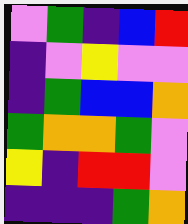[["violet", "green", "indigo", "blue", "red"], ["indigo", "violet", "yellow", "violet", "violet"], ["indigo", "green", "blue", "blue", "orange"], ["green", "orange", "orange", "green", "violet"], ["yellow", "indigo", "red", "red", "violet"], ["indigo", "indigo", "indigo", "green", "orange"]]